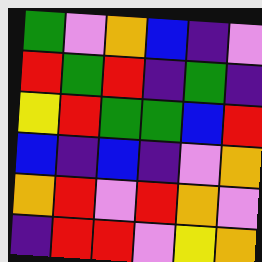[["green", "violet", "orange", "blue", "indigo", "violet"], ["red", "green", "red", "indigo", "green", "indigo"], ["yellow", "red", "green", "green", "blue", "red"], ["blue", "indigo", "blue", "indigo", "violet", "orange"], ["orange", "red", "violet", "red", "orange", "violet"], ["indigo", "red", "red", "violet", "yellow", "orange"]]